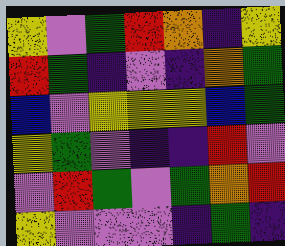[["yellow", "violet", "green", "red", "orange", "indigo", "yellow"], ["red", "green", "indigo", "violet", "indigo", "orange", "green"], ["blue", "violet", "yellow", "yellow", "yellow", "blue", "green"], ["yellow", "green", "violet", "indigo", "indigo", "red", "violet"], ["violet", "red", "green", "violet", "green", "orange", "red"], ["yellow", "violet", "violet", "violet", "indigo", "green", "indigo"]]